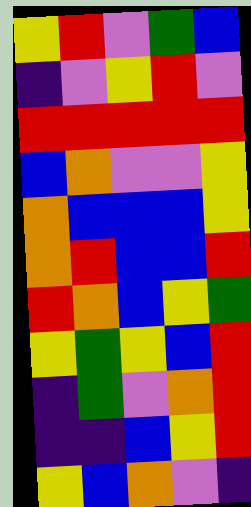[["yellow", "red", "violet", "green", "blue"], ["indigo", "violet", "yellow", "red", "violet"], ["red", "red", "red", "red", "red"], ["blue", "orange", "violet", "violet", "yellow"], ["orange", "blue", "blue", "blue", "yellow"], ["orange", "red", "blue", "blue", "red"], ["red", "orange", "blue", "yellow", "green"], ["yellow", "green", "yellow", "blue", "red"], ["indigo", "green", "violet", "orange", "red"], ["indigo", "indigo", "blue", "yellow", "red"], ["yellow", "blue", "orange", "violet", "indigo"]]